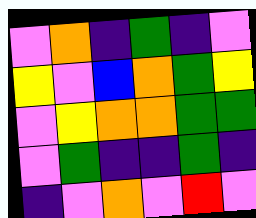[["violet", "orange", "indigo", "green", "indigo", "violet"], ["yellow", "violet", "blue", "orange", "green", "yellow"], ["violet", "yellow", "orange", "orange", "green", "green"], ["violet", "green", "indigo", "indigo", "green", "indigo"], ["indigo", "violet", "orange", "violet", "red", "violet"]]